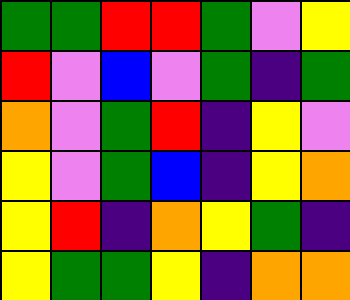[["green", "green", "red", "red", "green", "violet", "yellow"], ["red", "violet", "blue", "violet", "green", "indigo", "green"], ["orange", "violet", "green", "red", "indigo", "yellow", "violet"], ["yellow", "violet", "green", "blue", "indigo", "yellow", "orange"], ["yellow", "red", "indigo", "orange", "yellow", "green", "indigo"], ["yellow", "green", "green", "yellow", "indigo", "orange", "orange"]]